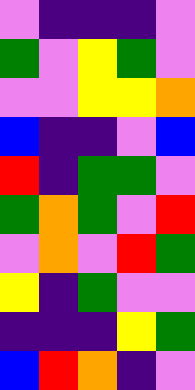[["violet", "indigo", "indigo", "indigo", "violet"], ["green", "violet", "yellow", "green", "violet"], ["violet", "violet", "yellow", "yellow", "orange"], ["blue", "indigo", "indigo", "violet", "blue"], ["red", "indigo", "green", "green", "violet"], ["green", "orange", "green", "violet", "red"], ["violet", "orange", "violet", "red", "green"], ["yellow", "indigo", "green", "violet", "violet"], ["indigo", "indigo", "indigo", "yellow", "green"], ["blue", "red", "orange", "indigo", "violet"]]